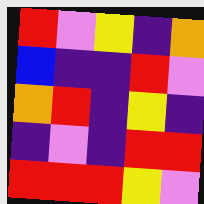[["red", "violet", "yellow", "indigo", "orange"], ["blue", "indigo", "indigo", "red", "violet"], ["orange", "red", "indigo", "yellow", "indigo"], ["indigo", "violet", "indigo", "red", "red"], ["red", "red", "red", "yellow", "violet"]]